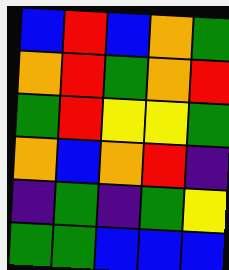[["blue", "red", "blue", "orange", "green"], ["orange", "red", "green", "orange", "red"], ["green", "red", "yellow", "yellow", "green"], ["orange", "blue", "orange", "red", "indigo"], ["indigo", "green", "indigo", "green", "yellow"], ["green", "green", "blue", "blue", "blue"]]